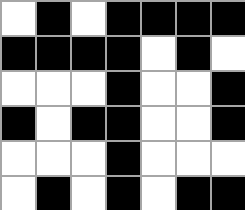[["white", "black", "white", "black", "black", "black", "black"], ["black", "black", "black", "black", "white", "black", "white"], ["white", "white", "white", "black", "white", "white", "black"], ["black", "white", "black", "black", "white", "white", "black"], ["white", "white", "white", "black", "white", "white", "white"], ["white", "black", "white", "black", "white", "black", "black"]]